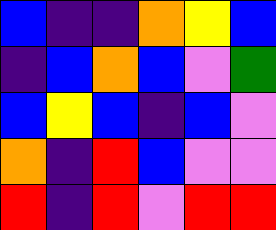[["blue", "indigo", "indigo", "orange", "yellow", "blue"], ["indigo", "blue", "orange", "blue", "violet", "green"], ["blue", "yellow", "blue", "indigo", "blue", "violet"], ["orange", "indigo", "red", "blue", "violet", "violet"], ["red", "indigo", "red", "violet", "red", "red"]]